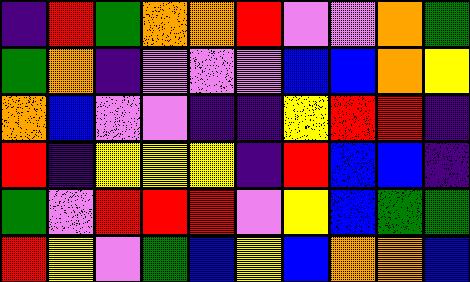[["indigo", "red", "green", "orange", "orange", "red", "violet", "violet", "orange", "green"], ["green", "orange", "indigo", "violet", "violet", "violet", "blue", "blue", "orange", "yellow"], ["orange", "blue", "violet", "violet", "indigo", "indigo", "yellow", "red", "red", "indigo"], ["red", "indigo", "yellow", "yellow", "yellow", "indigo", "red", "blue", "blue", "indigo"], ["green", "violet", "red", "red", "red", "violet", "yellow", "blue", "green", "green"], ["red", "yellow", "violet", "green", "blue", "yellow", "blue", "orange", "orange", "blue"]]